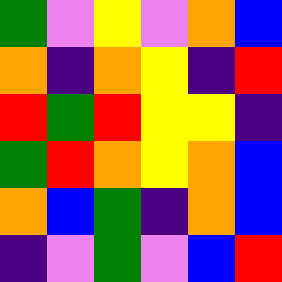[["green", "violet", "yellow", "violet", "orange", "blue"], ["orange", "indigo", "orange", "yellow", "indigo", "red"], ["red", "green", "red", "yellow", "yellow", "indigo"], ["green", "red", "orange", "yellow", "orange", "blue"], ["orange", "blue", "green", "indigo", "orange", "blue"], ["indigo", "violet", "green", "violet", "blue", "red"]]